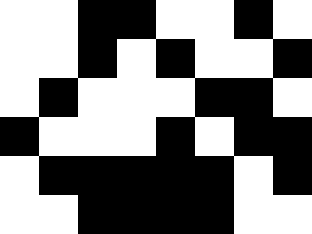[["white", "white", "black", "black", "white", "white", "black", "white"], ["white", "white", "black", "white", "black", "white", "white", "black"], ["white", "black", "white", "white", "white", "black", "black", "white"], ["black", "white", "white", "white", "black", "white", "black", "black"], ["white", "black", "black", "black", "black", "black", "white", "black"], ["white", "white", "black", "black", "black", "black", "white", "white"]]